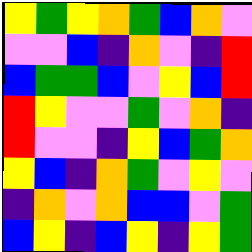[["yellow", "green", "yellow", "orange", "green", "blue", "orange", "violet"], ["violet", "violet", "blue", "indigo", "orange", "violet", "indigo", "red"], ["blue", "green", "green", "blue", "violet", "yellow", "blue", "red"], ["red", "yellow", "violet", "violet", "green", "violet", "orange", "indigo"], ["red", "violet", "violet", "indigo", "yellow", "blue", "green", "orange"], ["yellow", "blue", "indigo", "orange", "green", "violet", "yellow", "violet"], ["indigo", "orange", "violet", "orange", "blue", "blue", "violet", "green"], ["blue", "yellow", "indigo", "blue", "yellow", "indigo", "yellow", "green"]]